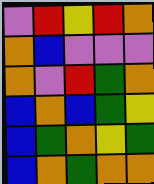[["violet", "red", "yellow", "red", "orange"], ["orange", "blue", "violet", "violet", "violet"], ["orange", "violet", "red", "green", "orange"], ["blue", "orange", "blue", "green", "yellow"], ["blue", "green", "orange", "yellow", "green"], ["blue", "orange", "green", "orange", "orange"]]